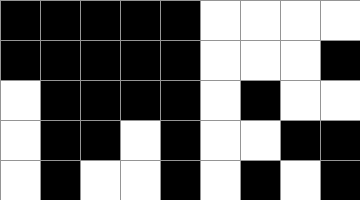[["black", "black", "black", "black", "black", "white", "white", "white", "white"], ["black", "black", "black", "black", "black", "white", "white", "white", "black"], ["white", "black", "black", "black", "black", "white", "black", "white", "white"], ["white", "black", "black", "white", "black", "white", "white", "black", "black"], ["white", "black", "white", "white", "black", "white", "black", "white", "black"]]